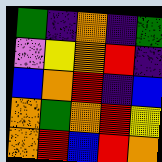[["green", "indigo", "orange", "indigo", "green"], ["violet", "yellow", "orange", "red", "indigo"], ["blue", "orange", "red", "indigo", "blue"], ["orange", "green", "orange", "red", "yellow"], ["orange", "red", "blue", "red", "orange"]]